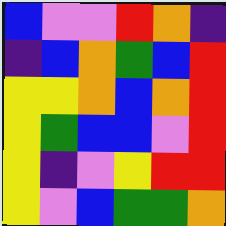[["blue", "violet", "violet", "red", "orange", "indigo"], ["indigo", "blue", "orange", "green", "blue", "red"], ["yellow", "yellow", "orange", "blue", "orange", "red"], ["yellow", "green", "blue", "blue", "violet", "red"], ["yellow", "indigo", "violet", "yellow", "red", "red"], ["yellow", "violet", "blue", "green", "green", "orange"]]